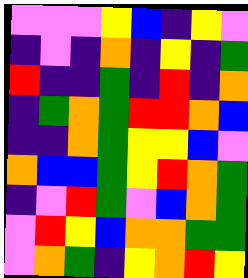[["violet", "violet", "violet", "yellow", "blue", "indigo", "yellow", "violet"], ["indigo", "violet", "indigo", "orange", "indigo", "yellow", "indigo", "green"], ["red", "indigo", "indigo", "green", "indigo", "red", "indigo", "orange"], ["indigo", "green", "orange", "green", "red", "red", "orange", "blue"], ["indigo", "indigo", "orange", "green", "yellow", "yellow", "blue", "violet"], ["orange", "blue", "blue", "green", "yellow", "red", "orange", "green"], ["indigo", "violet", "red", "green", "violet", "blue", "orange", "green"], ["violet", "red", "yellow", "blue", "orange", "orange", "green", "green"], ["violet", "orange", "green", "indigo", "yellow", "orange", "red", "yellow"]]